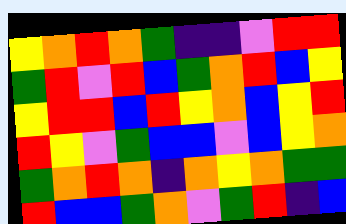[["yellow", "orange", "red", "orange", "green", "indigo", "indigo", "violet", "red", "red"], ["green", "red", "violet", "red", "blue", "green", "orange", "red", "blue", "yellow"], ["yellow", "red", "red", "blue", "red", "yellow", "orange", "blue", "yellow", "red"], ["red", "yellow", "violet", "green", "blue", "blue", "violet", "blue", "yellow", "orange"], ["green", "orange", "red", "orange", "indigo", "orange", "yellow", "orange", "green", "green"], ["red", "blue", "blue", "green", "orange", "violet", "green", "red", "indigo", "blue"]]